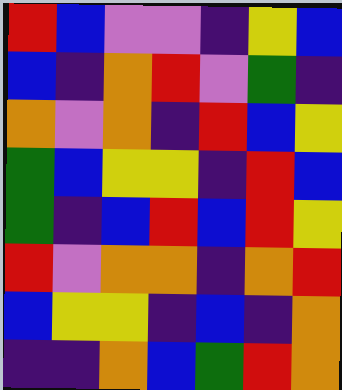[["red", "blue", "violet", "violet", "indigo", "yellow", "blue"], ["blue", "indigo", "orange", "red", "violet", "green", "indigo"], ["orange", "violet", "orange", "indigo", "red", "blue", "yellow"], ["green", "blue", "yellow", "yellow", "indigo", "red", "blue"], ["green", "indigo", "blue", "red", "blue", "red", "yellow"], ["red", "violet", "orange", "orange", "indigo", "orange", "red"], ["blue", "yellow", "yellow", "indigo", "blue", "indigo", "orange"], ["indigo", "indigo", "orange", "blue", "green", "red", "orange"]]